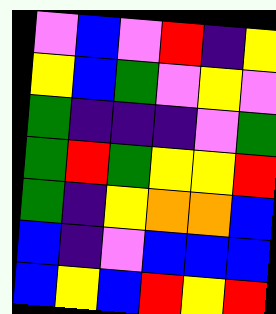[["violet", "blue", "violet", "red", "indigo", "yellow"], ["yellow", "blue", "green", "violet", "yellow", "violet"], ["green", "indigo", "indigo", "indigo", "violet", "green"], ["green", "red", "green", "yellow", "yellow", "red"], ["green", "indigo", "yellow", "orange", "orange", "blue"], ["blue", "indigo", "violet", "blue", "blue", "blue"], ["blue", "yellow", "blue", "red", "yellow", "red"]]